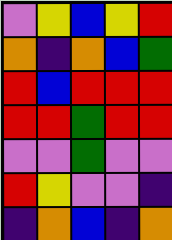[["violet", "yellow", "blue", "yellow", "red"], ["orange", "indigo", "orange", "blue", "green"], ["red", "blue", "red", "red", "red"], ["red", "red", "green", "red", "red"], ["violet", "violet", "green", "violet", "violet"], ["red", "yellow", "violet", "violet", "indigo"], ["indigo", "orange", "blue", "indigo", "orange"]]